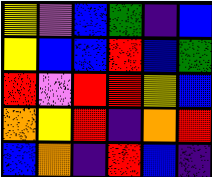[["yellow", "violet", "blue", "green", "indigo", "blue"], ["yellow", "blue", "blue", "red", "blue", "green"], ["red", "violet", "red", "red", "yellow", "blue"], ["orange", "yellow", "red", "indigo", "orange", "red"], ["blue", "orange", "indigo", "red", "blue", "indigo"]]